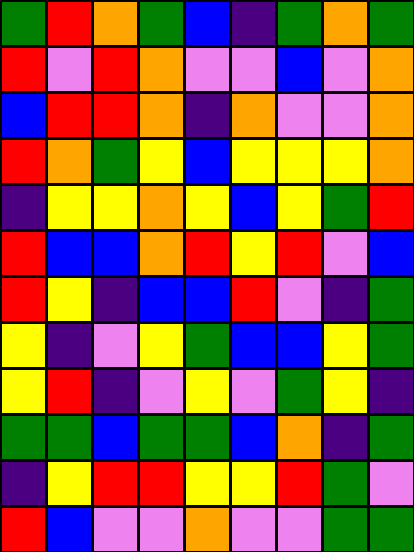[["green", "red", "orange", "green", "blue", "indigo", "green", "orange", "green"], ["red", "violet", "red", "orange", "violet", "violet", "blue", "violet", "orange"], ["blue", "red", "red", "orange", "indigo", "orange", "violet", "violet", "orange"], ["red", "orange", "green", "yellow", "blue", "yellow", "yellow", "yellow", "orange"], ["indigo", "yellow", "yellow", "orange", "yellow", "blue", "yellow", "green", "red"], ["red", "blue", "blue", "orange", "red", "yellow", "red", "violet", "blue"], ["red", "yellow", "indigo", "blue", "blue", "red", "violet", "indigo", "green"], ["yellow", "indigo", "violet", "yellow", "green", "blue", "blue", "yellow", "green"], ["yellow", "red", "indigo", "violet", "yellow", "violet", "green", "yellow", "indigo"], ["green", "green", "blue", "green", "green", "blue", "orange", "indigo", "green"], ["indigo", "yellow", "red", "red", "yellow", "yellow", "red", "green", "violet"], ["red", "blue", "violet", "violet", "orange", "violet", "violet", "green", "green"]]